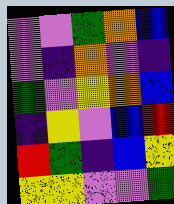[["violet", "violet", "green", "orange", "blue"], ["violet", "indigo", "orange", "violet", "indigo"], ["green", "violet", "yellow", "orange", "blue"], ["indigo", "yellow", "violet", "blue", "red"], ["red", "green", "indigo", "blue", "yellow"], ["yellow", "yellow", "violet", "violet", "green"]]